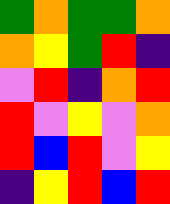[["green", "orange", "green", "green", "orange"], ["orange", "yellow", "green", "red", "indigo"], ["violet", "red", "indigo", "orange", "red"], ["red", "violet", "yellow", "violet", "orange"], ["red", "blue", "red", "violet", "yellow"], ["indigo", "yellow", "red", "blue", "red"]]